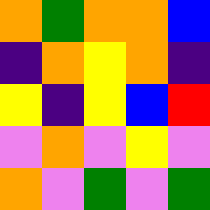[["orange", "green", "orange", "orange", "blue"], ["indigo", "orange", "yellow", "orange", "indigo"], ["yellow", "indigo", "yellow", "blue", "red"], ["violet", "orange", "violet", "yellow", "violet"], ["orange", "violet", "green", "violet", "green"]]